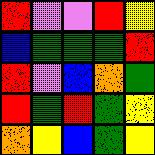[["red", "violet", "violet", "red", "yellow"], ["blue", "green", "green", "green", "red"], ["red", "violet", "blue", "orange", "green"], ["red", "green", "red", "green", "yellow"], ["orange", "yellow", "blue", "green", "yellow"]]